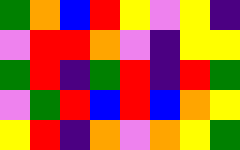[["green", "orange", "blue", "red", "yellow", "violet", "yellow", "indigo"], ["violet", "red", "red", "orange", "violet", "indigo", "yellow", "yellow"], ["green", "red", "indigo", "green", "red", "indigo", "red", "green"], ["violet", "green", "red", "blue", "red", "blue", "orange", "yellow"], ["yellow", "red", "indigo", "orange", "violet", "orange", "yellow", "green"]]